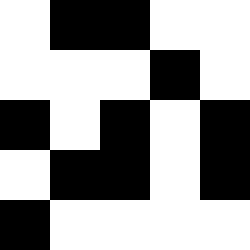[["white", "black", "black", "white", "white"], ["white", "white", "white", "black", "white"], ["black", "white", "black", "white", "black"], ["white", "black", "black", "white", "black"], ["black", "white", "white", "white", "white"]]